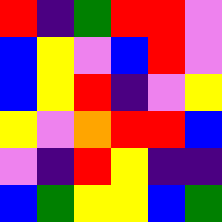[["red", "indigo", "green", "red", "red", "violet"], ["blue", "yellow", "violet", "blue", "red", "violet"], ["blue", "yellow", "red", "indigo", "violet", "yellow"], ["yellow", "violet", "orange", "red", "red", "blue"], ["violet", "indigo", "red", "yellow", "indigo", "indigo"], ["blue", "green", "yellow", "yellow", "blue", "green"]]